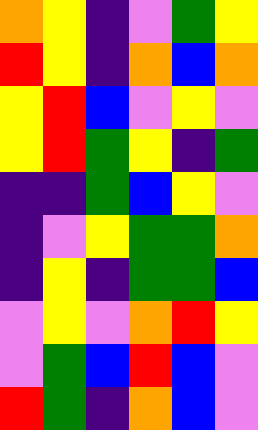[["orange", "yellow", "indigo", "violet", "green", "yellow"], ["red", "yellow", "indigo", "orange", "blue", "orange"], ["yellow", "red", "blue", "violet", "yellow", "violet"], ["yellow", "red", "green", "yellow", "indigo", "green"], ["indigo", "indigo", "green", "blue", "yellow", "violet"], ["indigo", "violet", "yellow", "green", "green", "orange"], ["indigo", "yellow", "indigo", "green", "green", "blue"], ["violet", "yellow", "violet", "orange", "red", "yellow"], ["violet", "green", "blue", "red", "blue", "violet"], ["red", "green", "indigo", "orange", "blue", "violet"]]